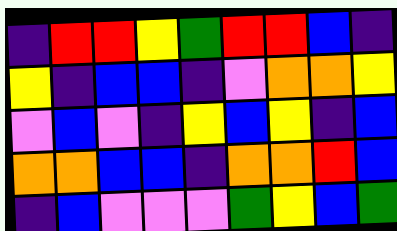[["indigo", "red", "red", "yellow", "green", "red", "red", "blue", "indigo"], ["yellow", "indigo", "blue", "blue", "indigo", "violet", "orange", "orange", "yellow"], ["violet", "blue", "violet", "indigo", "yellow", "blue", "yellow", "indigo", "blue"], ["orange", "orange", "blue", "blue", "indigo", "orange", "orange", "red", "blue"], ["indigo", "blue", "violet", "violet", "violet", "green", "yellow", "blue", "green"]]